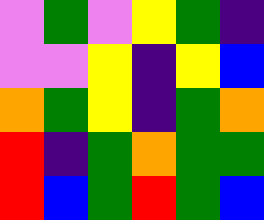[["violet", "green", "violet", "yellow", "green", "indigo"], ["violet", "violet", "yellow", "indigo", "yellow", "blue"], ["orange", "green", "yellow", "indigo", "green", "orange"], ["red", "indigo", "green", "orange", "green", "green"], ["red", "blue", "green", "red", "green", "blue"]]